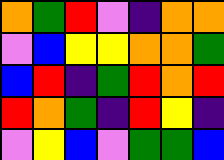[["orange", "green", "red", "violet", "indigo", "orange", "orange"], ["violet", "blue", "yellow", "yellow", "orange", "orange", "green"], ["blue", "red", "indigo", "green", "red", "orange", "red"], ["red", "orange", "green", "indigo", "red", "yellow", "indigo"], ["violet", "yellow", "blue", "violet", "green", "green", "blue"]]